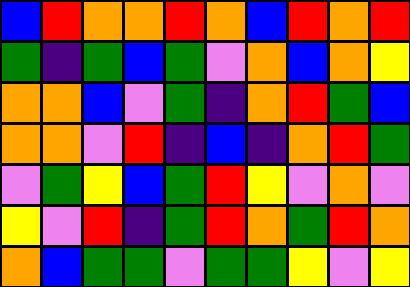[["blue", "red", "orange", "orange", "red", "orange", "blue", "red", "orange", "red"], ["green", "indigo", "green", "blue", "green", "violet", "orange", "blue", "orange", "yellow"], ["orange", "orange", "blue", "violet", "green", "indigo", "orange", "red", "green", "blue"], ["orange", "orange", "violet", "red", "indigo", "blue", "indigo", "orange", "red", "green"], ["violet", "green", "yellow", "blue", "green", "red", "yellow", "violet", "orange", "violet"], ["yellow", "violet", "red", "indigo", "green", "red", "orange", "green", "red", "orange"], ["orange", "blue", "green", "green", "violet", "green", "green", "yellow", "violet", "yellow"]]